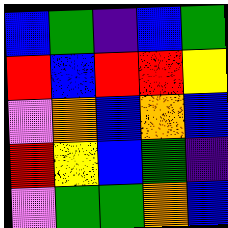[["blue", "green", "indigo", "blue", "green"], ["red", "blue", "red", "red", "yellow"], ["violet", "orange", "blue", "orange", "blue"], ["red", "yellow", "blue", "green", "indigo"], ["violet", "green", "green", "orange", "blue"]]